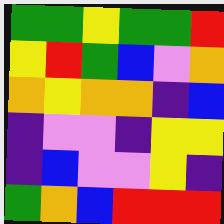[["green", "green", "yellow", "green", "green", "red"], ["yellow", "red", "green", "blue", "violet", "orange"], ["orange", "yellow", "orange", "orange", "indigo", "blue"], ["indigo", "violet", "violet", "indigo", "yellow", "yellow"], ["indigo", "blue", "violet", "violet", "yellow", "indigo"], ["green", "orange", "blue", "red", "red", "red"]]